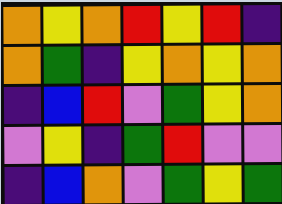[["orange", "yellow", "orange", "red", "yellow", "red", "indigo"], ["orange", "green", "indigo", "yellow", "orange", "yellow", "orange"], ["indigo", "blue", "red", "violet", "green", "yellow", "orange"], ["violet", "yellow", "indigo", "green", "red", "violet", "violet"], ["indigo", "blue", "orange", "violet", "green", "yellow", "green"]]